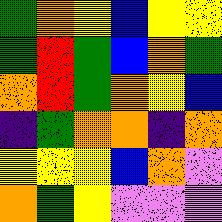[["green", "orange", "yellow", "blue", "yellow", "yellow"], ["green", "red", "green", "blue", "orange", "green"], ["orange", "red", "green", "orange", "yellow", "blue"], ["indigo", "green", "orange", "orange", "indigo", "orange"], ["yellow", "yellow", "yellow", "blue", "orange", "violet"], ["orange", "green", "yellow", "violet", "violet", "violet"]]